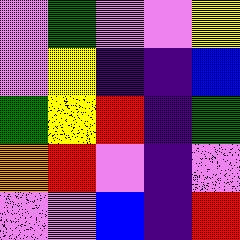[["violet", "green", "violet", "violet", "yellow"], ["violet", "yellow", "indigo", "indigo", "blue"], ["green", "yellow", "red", "indigo", "green"], ["orange", "red", "violet", "indigo", "violet"], ["violet", "violet", "blue", "indigo", "red"]]